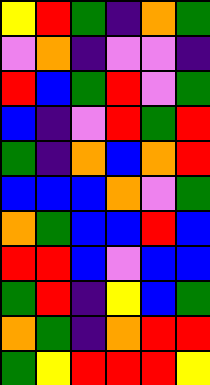[["yellow", "red", "green", "indigo", "orange", "green"], ["violet", "orange", "indigo", "violet", "violet", "indigo"], ["red", "blue", "green", "red", "violet", "green"], ["blue", "indigo", "violet", "red", "green", "red"], ["green", "indigo", "orange", "blue", "orange", "red"], ["blue", "blue", "blue", "orange", "violet", "green"], ["orange", "green", "blue", "blue", "red", "blue"], ["red", "red", "blue", "violet", "blue", "blue"], ["green", "red", "indigo", "yellow", "blue", "green"], ["orange", "green", "indigo", "orange", "red", "red"], ["green", "yellow", "red", "red", "red", "yellow"]]